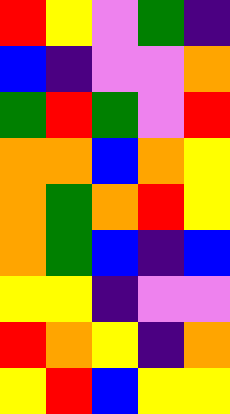[["red", "yellow", "violet", "green", "indigo"], ["blue", "indigo", "violet", "violet", "orange"], ["green", "red", "green", "violet", "red"], ["orange", "orange", "blue", "orange", "yellow"], ["orange", "green", "orange", "red", "yellow"], ["orange", "green", "blue", "indigo", "blue"], ["yellow", "yellow", "indigo", "violet", "violet"], ["red", "orange", "yellow", "indigo", "orange"], ["yellow", "red", "blue", "yellow", "yellow"]]